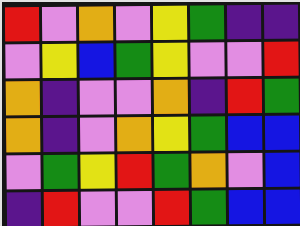[["red", "violet", "orange", "violet", "yellow", "green", "indigo", "indigo"], ["violet", "yellow", "blue", "green", "yellow", "violet", "violet", "red"], ["orange", "indigo", "violet", "violet", "orange", "indigo", "red", "green"], ["orange", "indigo", "violet", "orange", "yellow", "green", "blue", "blue"], ["violet", "green", "yellow", "red", "green", "orange", "violet", "blue"], ["indigo", "red", "violet", "violet", "red", "green", "blue", "blue"]]